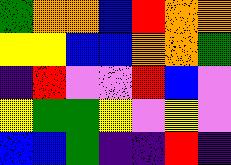[["green", "orange", "orange", "blue", "red", "orange", "orange"], ["yellow", "yellow", "blue", "blue", "orange", "orange", "green"], ["indigo", "red", "violet", "violet", "red", "blue", "violet"], ["yellow", "green", "green", "yellow", "violet", "yellow", "violet"], ["blue", "blue", "green", "indigo", "indigo", "red", "indigo"]]